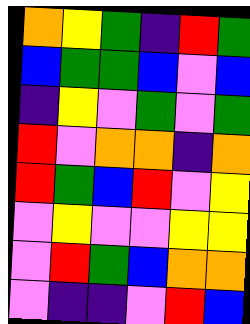[["orange", "yellow", "green", "indigo", "red", "green"], ["blue", "green", "green", "blue", "violet", "blue"], ["indigo", "yellow", "violet", "green", "violet", "green"], ["red", "violet", "orange", "orange", "indigo", "orange"], ["red", "green", "blue", "red", "violet", "yellow"], ["violet", "yellow", "violet", "violet", "yellow", "yellow"], ["violet", "red", "green", "blue", "orange", "orange"], ["violet", "indigo", "indigo", "violet", "red", "blue"]]